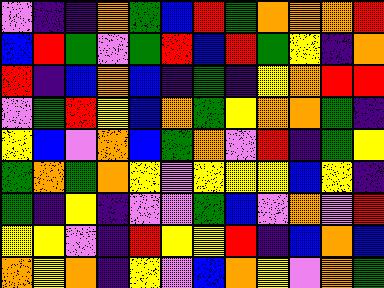[["violet", "indigo", "indigo", "orange", "green", "blue", "red", "green", "orange", "orange", "orange", "red"], ["blue", "red", "green", "violet", "green", "red", "blue", "red", "green", "yellow", "indigo", "orange"], ["red", "indigo", "blue", "orange", "blue", "indigo", "green", "indigo", "yellow", "orange", "red", "red"], ["violet", "green", "red", "yellow", "blue", "orange", "green", "yellow", "orange", "orange", "green", "indigo"], ["yellow", "blue", "violet", "orange", "blue", "green", "orange", "violet", "red", "indigo", "green", "yellow"], ["green", "orange", "green", "orange", "yellow", "violet", "yellow", "yellow", "yellow", "blue", "yellow", "indigo"], ["green", "indigo", "yellow", "indigo", "violet", "violet", "green", "blue", "violet", "orange", "violet", "red"], ["yellow", "yellow", "violet", "indigo", "red", "yellow", "yellow", "red", "indigo", "blue", "orange", "blue"], ["orange", "yellow", "orange", "indigo", "yellow", "violet", "blue", "orange", "yellow", "violet", "orange", "green"]]